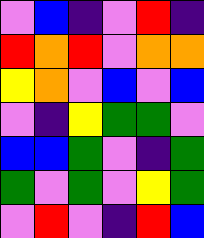[["violet", "blue", "indigo", "violet", "red", "indigo"], ["red", "orange", "red", "violet", "orange", "orange"], ["yellow", "orange", "violet", "blue", "violet", "blue"], ["violet", "indigo", "yellow", "green", "green", "violet"], ["blue", "blue", "green", "violet", "indigo", "green"], ["green", "violet", "green", "violet", "yellow", "green"], ["violet", "red", "violet", "indigo", "red", "blue"]]